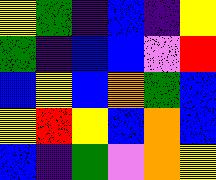[["yellow", "green", "indigo", "blue", "indigo", "yellow"], ["green", "indigo", "blue", "blue", "violet", "red"], ["blue", "yellow", "blue", "orange", "green", "blue"], ["yellow", "red", "yellow", "blue", "orange", "blue"], ["blue", "indigo", "green", "violet", "orange", "yellow"]]